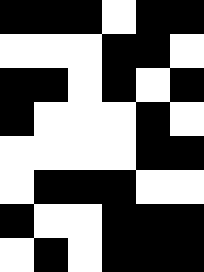[["black", "black", "black", "white", "black", "black"], ["white", "white", "white", "black", "black", "white"], ["black", "black", "white", "black", "white", "black"], ["black", "white", "white", "white", "black", "white"], ["white", "white", "white", "white", "black", "black"], ["white", "black", "black", "black", "white", "white"], ["black", "white", "white", "black", "black", "black"], ["white", "black", "white", "black", "black", "black"]]